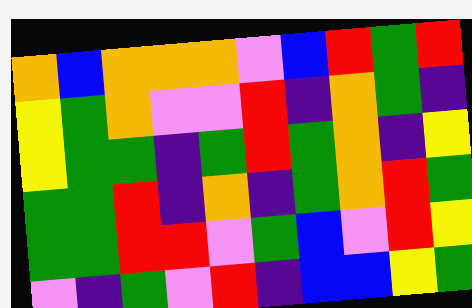[["orange", "blue", "orange", "orange", "orange", "violet", "blue", "red", "green", "red"], ["yellow", "green", "orange", "violet", "violet", "red", "indigo", "orange", "green", "indigo"], ["yellow", "green", "green", "indigo", "green", "red", "green", "orange", "indigo", "yellow"], ["green", "green", "red", "indigo", "orange", "indigo", "green", "orange", "red", "green"], ["green", "green", "red", "red", "violet", "green", "blue", "violet", "red", "yellow"], ["violet", "indigo", "green", "violet", "red", "indigo", "blue", "blue", "yellow", "green"]]